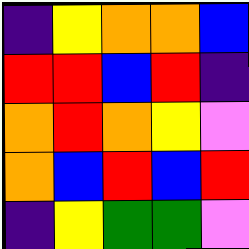[["indigo", "yellow", "orange", "orange", "blue"], ["red", "red", "blue", "red", "indigo"], ["orange", "red", "orange", "yellow", "violet"], ["orange", "blue", "red", "blue", "red"], ["indigo", "yellow", "green", "green", "violet"]]